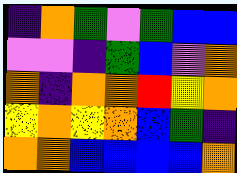[["indigo", "orange", "green", "violet", "green", "blue", "blue"], ["violet", "violet", "indigo", "green", "blue", "violet", "orange"], ["orange", "indigo", "orange", "orange", "red", "yellow", "orange"], ["yellow", "orange", "yellow", "orange", "blue", "green", "indigo"], ["orange", "orange", "blue", "blue", "blue", "blue", "orange"]]